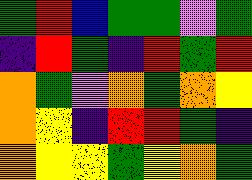[["green", "red", "blue", "green", "green", "violet", "green"], ["indigo", "red", "green", "indigo", "red", "green", "red"], ["orange", "green", "violet", "orange", "green", "orange", "yellow"], ["orange", "yellow", "indigo", "red", "red", "green", "indigo"], ["orange", "yellow", "yellow", "green", "yellow", "orange", "green"]]